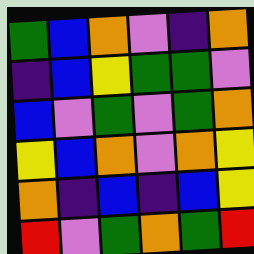[["green", "blue", "orange", "violet", "indigo", "orange"], ["indigo", "blue", "yellow", "green", "green", "violet"], ["blue", "violet", "green", "violet", "green", "orange"], ["yellow", "blue", "orange", "violet", "orange", "yellow"], ["orange", "indigo", "blue", "indigo", "blue", "yellow"], ["red", "violet", "green", "orange", "green", "red"]]